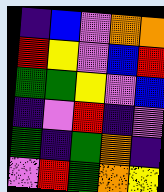[["indigo", "blue", "violet", "orange", "orange"], ["red", "yellow", "violet", "blue", "red"], ["green", "green", "yellow", "violet", "blue"], ["indigo", "violet", "red", "indigo", "violet"], ["green", "indigo", "green", "orange", "indigo"], ["violet", "red", "green", "orange", "yellow"]]